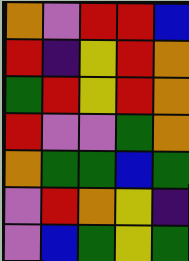[["orange", "violet", "red", "red", "blue"], ["red", "indigo", "yellow", "red", "orange"], ["green", "red", "yellow", "red", "orange"], ["red", "violet", "violet", "green", "orange"], ["orange", "green", "green", "blue", "green"], ["violet", "red", "orange", "yellow", "indigo"], ["violet", "blue", "green", "yellow", "green"]]